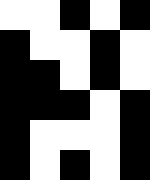[["white", "white", "black", "white", "black"], ["black", "white", "white", "black", "white"], ["black", "black", "white", "black", "white"], ["black", "black", "black", "white", "black"], ["black", "white", "white", "white", "black"], ["black", "white", "black", "white", "black"]]